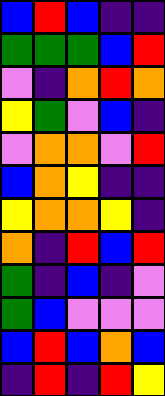[["blue", "red", "blue", "indigo", "indigo"], ["green", "green", "green", "blue", "red"], ["violet", "indigo", "orange", "red", "orange"], ["yellow", "green", "violet", "blue", "indigo"], ["violet", "orange", "orange", "violet", "red"], ["blue", "orange", "yellow", "indigo", "indigo"], ["yellow", "orange", "orange", "yellow", "indigo"], ["orange", "indigo", "red", "blue", "red"], ["green", "indigo", "blue", "indigo", "violet"], ["green", "blue", "violet", "violet", "violet"], ["blue", "red", "blue", "orange", "blue"], ["indigo", "red", "indigo", "red", "yellow"]]